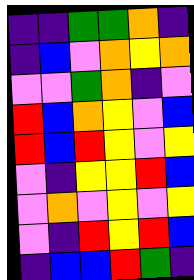[["indigo", "indigo", "green", "green", "orange", "indigo"], ["indigo", "blue", "violet", "orange", "yellow", "orange"], ["violet", "violet", "green", "orange", "indigo", "violet"], ["red", "blue", "orange", "yellow", "violet", "blue"], ["red", "blue", "red", "yellow", "violet", "yellow"], ["violet", "indigo", "yellow", "yellow", "red", "blue"], ["violet", "orange", "violet", "yellow", "violet", "yellow"], ["violet", "indigo", "red", "yellow", "red", "blue"], ["indigo", "blue", "blue", "red", "green", "indigo"]]